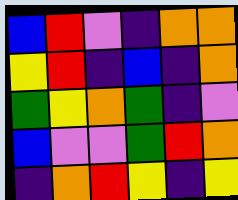[["blue", "red", "violet", "indigo", "orange", "orange"], ["yellow", "red", "indigo", "blue", "indigo", "orange"], ["green", "yellow", "orange", "green", "indigo", "violet"], ["blue", "violet", "violet", "green", "red", "orange"], ["indigo", "orange", "red", "yellow", "indigo", "yellow"]]